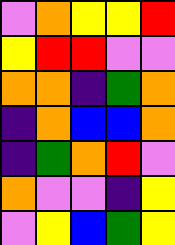[["violet", "orange", "yellow", "yellow", "red"], ["yellow", "red", "red", "violet", "violet"], ["orange", "orange", "indigo", "green", "orange"], ["indigo", "orange", "blue", "blue", "orange"], ["indigo", "green", "orange", "red", "violet"], ["orange", "violet", "violet", "indigo", "yellow"], ["violet", "yellow", "blue", "green", "yellow"]]